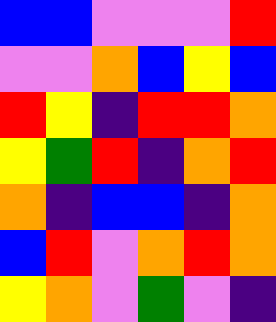[["blue", "blue", "violet", "violet", "violet", "red"], ["violet", "violet", "orange", "blue", "yellow", "blue"], ["red", "yellow", "indigo", "red", "red", "orange"], ["yellow", "green", "red", "indigo", "orange", "red"], ["orange", "indigo", "blue", "blue", "indigo", "orange"], ["blue", "red", "violet", "orange", "red", "orange"], ["yellow", "orange", "violet", "green", "violet", "indigo"]]